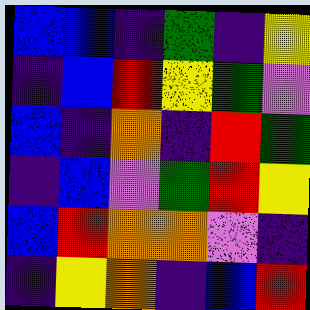[["blue", "blue", "indigo", "green", "indigo", "yellow"], ["indigo", "blue", "red", "yellow", "green", "violet"], ["blue", "indigo", "orange", "indigo", "red", "green"], ["indigo", "blue", "violet", "green", "red", "yellow"], ["blue", "red", "orange", "orange", "violet", "indigo"], ["indigo", "yellow", "orange", "indigo", "blue", "red"]]